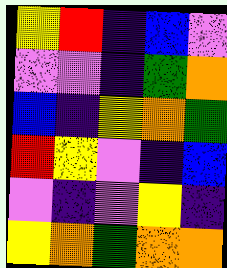[["yellow", "red", "indigo", "blue", "violet"], ["violet", "violet", "indigo", "green", "orange"], ["blue", "indigo", "yellow", "orange", "green"], ["red", "yellow", "violet", "indigo", "blue"], ["violet", "indigo", "violet", "yellow", "indigo"], ["yellow", "orange", "green", "orange", "orange"]]